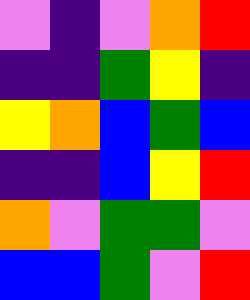[["violet", "indigo", "violet", "orange", "red"], ["indigo", "indigo", "green", "yellow", "indigo"], ["yellow", "orange", "blue", "green", "blue"], ["indigo", "indigo", "blue", "yellow", "red"], ["orange", "violet", "green", "green", "violet"], ["blue", "blue", "green", "violet", "red"]]